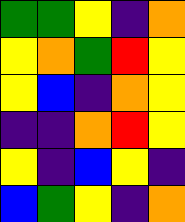[["green", "green", "yellow", "indigo", "orange"], ["yellow", "orange", "green", "red", "yellow"], ["yellow", "blue", "indigo", "orange", "yellow"], ["indigo", "indigo", "orange", "red", "yellow"], ["yellow", "indigo", "blue", "yellow", "indigo"], ["blue", "green", "yellow", "indigo", "orange"]]